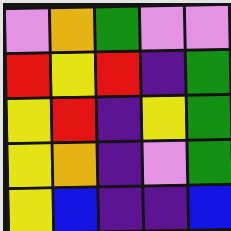[["violet", "orange", "green", "violet", "violet"], ["red", "yellow", "red", "indigo", "green"], ["yellow", "red", "indigo", "yellow", "green"], ["yellow", "orange", "indigo", "violet", "green"], ["yellow", "blue", "indigo", "indigo", "blue"]]